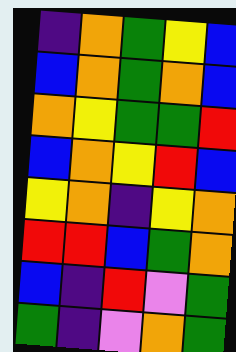[["indigo", "orange", "green", "yellow", "blue"], ["blue", "orange", "green", "orange", "blue"], ["orange", "yellow", "green", "green", "red"], ["blue", "orange", "yellow", "red", "blue"], ["yellow", "orange", "indigo", "yellow", "orange"], ["red", "red", "blue", "green", "orange"], ["blue", "indigo", "red", "violet", "green"], ["green", "indigo", "violet", "orange", "green"]]